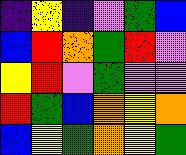[["indigo", "yellow", "indigo", "violet", "green", "blue"], ["blue", "red", "orange", "green", "red", "violet"], ["yellow", "red", "violet", "green", "violet", "violet"], ["red", "green", "blue", "orange", "yellow", "orange"], ["blue", "yellow", "green", "orange", "yellow", "green"]]